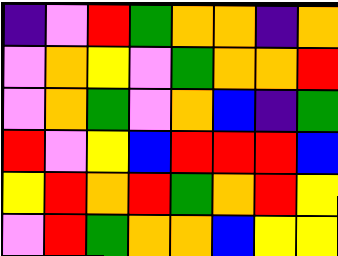[["indigo", "violet", "red", "green", "orange", "orange", "indigo", "orange"], ["violet", "orange", "yellow", "violet", "green", "orange", "orange", "red"], ["violet", "orange", "green", "violet", "orange", "blue", "indigo", "green"], ["red", "violet", "yellow", "blue", "red", "red", "red", "blue"], ["yellow", "red", "orange", "red", "green", "orange", "red", "yellow"], ["violet", "red", "green", "orange", "orange", "blue", "yellow", "yellow"]]